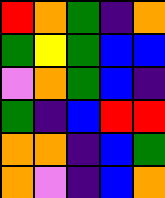[["red", "orange", "green", "indigo", "orange"], ["green", "yellow", "green", "blue", "blue"], ["violet", "orange", "green", "blue", "indigo"], ["green", "indigo", "blue", "red", "red"], ["orange", "orange", "indigo", "blue", "green"], ["orange", "violet", "indigo", "blue", "orange"]]